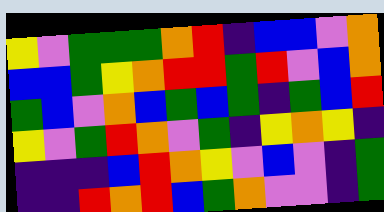[["yellow", "violet", "green", "green", "green", "orange", "red", "indigo", "blue", "blue", "violet", "orange"], ["blue", "blue", "green", "yellow", "orange", "red", "red", "green", "red", "violet", "blue", "orange"], ["green", "blue", "violet", "orange", "blue", "green", "blue", "green", "indigo", "green", "blue", "red"], ["yellow", "violet", "green", "red", "orange", "violet", "green", "indigo", "yellow", "orange", "yellow", "indigo"], ["indigo", "indigo", "indigo", "blue", "red", "orange", "yellow", "violet", "blue", "violet", "indigo", "green"], ["indigo", "indigo", "red", "orange", "red", "blue", "green", "orange", "violet", "violet", "indigo", "green"]]